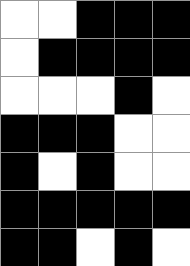[["white", "white", "black", "black", "black"], ["white", "black", "black", "black", "black"], ["white", "white", "white", "black", "white"], ["black", "black", "black", "white", "white"], ["black", "white", "black", "white", "white"], ["black", "black", "black", "black", "black"], ["black", "black", "white", "black", "white"]]